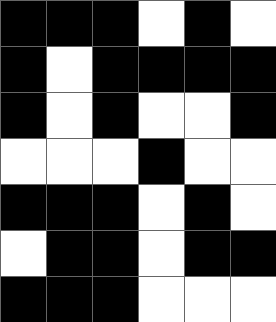[["black", "black", "black", "white", "black", "white"], ["black", "white", "black", "black", "black", "black"], ["black", "white", "black", "white", "white", "black"], ["white", "white", "white", "black", "white", "white"], ["black", "black", "black", "white", "black", "white"], ["white", "black", "black", "white", "black", "black"], ["black", "black", "black", "white", "white", "white"]]